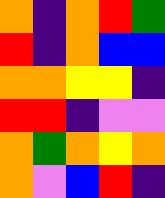[["orange", "indigo", "orange", "red", "green"], ["red", "indigo", "orange", "blue", "blue"], ["orange", "orange", "yellow", "yellow", "indigo"], ["red", "red", "indigo", "violet", "violet"], ["orange", "green", "orange", "yellow", "orange"], ["orange", "violet", "blue", "red", "indigo"]]